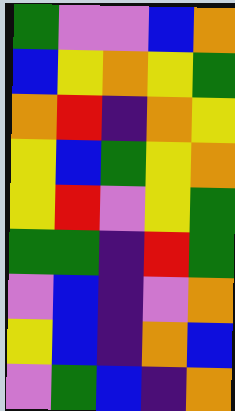[["green", "violet", "violet", "blue", "orange"], ["blue", "yellow", "orange", "yellow", "green"], ["orange", "red", "indigo", "orange", "yellow"], ["yellow", "blue", "green", "yellow", "orange"], ["yellow", "red", "violet", "yellow", "green"], ["green", "green", "indigo", "red", "green"], ["violet", "blue", "indigo", "violet", "orange"], ["yellow", "blue", "indigo", "orange", "blue"], ["violet", "green", "blue", "indigo", "orange"]]